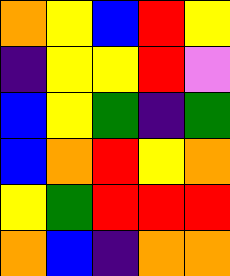[["orange", "yellow", "blue", "red", "yellow"], ["indigo", "yellow", "yellow", "red", "violet"], ["blue", "yellow", "green", "indigo", "green"], ["blue", "orange", "red", "yellow", "orange"], ["yellow", "green", "red", "red", "red"], ["orange", "blue", "indigo", "orange", "orange"]]